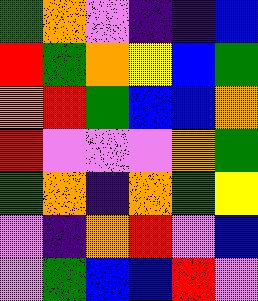[["green", "orange", "violet", "indigo", "indigo", "blue"], ["red", "green", "orange", "yellow", "blue", "green"], ["orange", "red", "green", "blue", "blue", "orange"], ["red", "violet", "violet", "violet", "orange", "green"], ["green", "orange", "indigo", "orange", "green", "yellow"], ["violet", "indigo", "orange", "red", "violet", "blue"], ["violet", "green", "blue", "blue", "red", "violet"]]